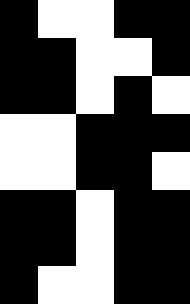[["black", "white", "white", "black", "black"], ["black", "black", "white", "white", "black"], ["black", "black", "white", "black", "white"], ["white", "white", "black", "black", "black"], ["white", "white", "black", "black", "white"], ["black", "black", "white", "black", "black"], ["black", "black", "white", "black", "black"], ["black", "white", "white", "black", "black"]]